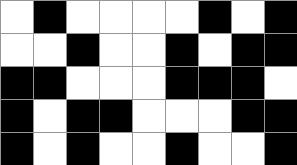[["white", "black", "white", "white", "white", "white", "black", "white", "black"], ["white", "white", "black", "white", "white", "black", "white", "black", "black"], ["black", "black", "white", "white", "white", "black", "black", "black", "white"], ["black", "white", "black", "black", "white", "white", "white", "black", "black"], ["black", "white", "black", "white", "white", "black", "white", "white", "black"]]